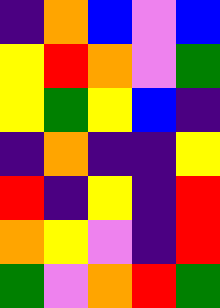[["indigo", "orange", "blue", "violet", "blue"], ["yellow", "red", "orange", "violet", "green"], ["yellow", "green", "yellow", "blue", "indigo"], ["indigo", "orange", "indigo", "indigo", "yellow"], ["red", "indigo", "yellow", "indigo", "red"], ["orange", "yellow", "violet", "indigo", "red"], ["green", "violet", "orange", "red", "green"]]